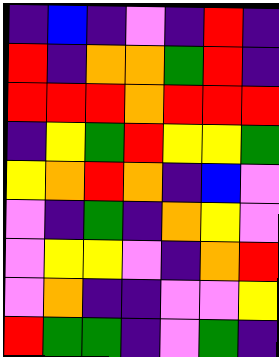[["indigo", "blue", "indigo", "violet", "indigo", "red", "indigo"], ["red", "indigo", "orange", "orange", "green", "red", "indigo"], ["red", "red", "red", "orange", "red", "red", "red"], ["indigo", "yellow", "green", "red", "yellow", "yellow", "green"], ["yellow", "orange", "red", "orange", "indigo", "blue", "violet"], ["violet", "indigo", "green", "indigo", "orange", "yellow", "violet"], ["violet", "yellow", "yellow", "violet", "indigo", "orange", "red"], ["violet", "orange", "indigo", "indigo", "violet", "violet", "yellow"], ["red", "green", "green", "indigo", "violet", "green", "indigo"]]